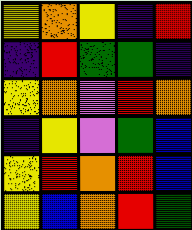[["yellow", "orange", "yellow", "indigo", "red"], ["indigo", "red", "green", "green", "indigo"], ["yellow", "orange", "violet", "red", "orange"], ["indigo", "yellow", "violet", "green", "blue"], ["yellow", "red", "orange", "red", "blue"], ["yellow", "blue", "orange", "red", "green"]]